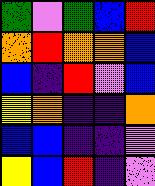[["green", "violet", "green", "blue", "red"], ["orange", "red", "orange", "orange", "blue"], ["blue", "indigo", "red", "violet", "blue"], ["yellow", "orange", "indigo", "indigo", "orange"], ["blue", "blue", "indigo", "indigo", "violet"], ["yellow", "blue", "red", "indigo", "violet"]]